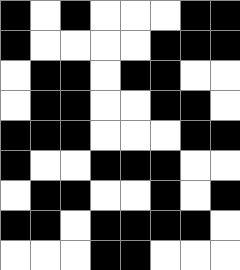[["black", "white", "black", "white", "white", "white", "black", "black"], ["black", "white", "white", "white", "white", "black", "black", "black"], ["white", "black", "black", "white", "black", "black", "white", "white"], ["white", "black", "black", "white", "white", "black", "black", "white"], ["black", "black", "black", "white", "white", "white", "black", "black"], ["black", "white", "white", "black", "black", "black", "white", "white"], ["white", "black", "black", "white", "white", "black", "white", "black"], ["black", "black", "white", "black", "black", "black", "black", "white"], ["white", "white", "white", "black", "black", "white", "white", "white"]]